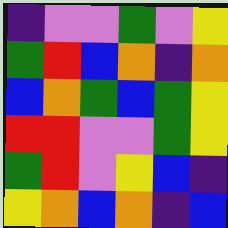[["indigo", "violet", "violet", "green", "violet", "yellow"], ["green", "red", "blue", "orange", "indigo", "orange"], ["blue", "orange", "green", "blue", "green", "yellow"], ["red", "red", "violet", "violet", "green", "yellow"], ["green", "red", "violet", "yellow", "blue", "indigo"], ["yellow", "orange", "blue", "orange", "indigo", "blue"]]